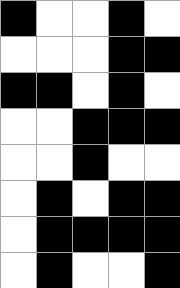[["black", "white", "white", "black", "white"], ["white", "white", "white", "black", "black"], ["black", "black", "white", "black", "white"], ["white", "white", "black", "black", "black"], ["white", "white", "black", "white", "white"], ["white", "black", "white", "black", "black"], ["white", "black", "black", "black", "black"], ["white", "black", "white", "white", "black"]]